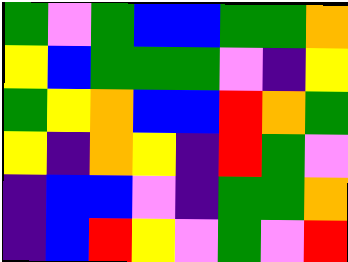[["green", "violet", "green", "blue", "blue", "green", "green", "orange"], ["yellow", "blue", "green", "green", "green", "violet", "indigo", "yellow"], ["green", "yellow", "orange", "blue", "blue", "red", "orange", "green"], ["yellow", "indigo", "orange", "yellow", "indigo", "red", "green", "violet"], ["indigo", "blue", "blue", "violet", "indigo", "green", "green", "orange"], ["indigo", "blue", "red", "yellow", "violet", "green", "violet", "red"]]